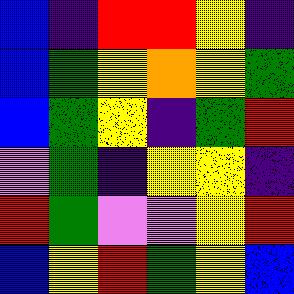[["blue", "indigo", "red", "red", "yellow", "indigo"], ["blue", "green", "yellow", "orange", "yellow", "green"], ["blue", "green", "yellow", "indigo", "green", "red"], ["violet", "green", "indigo", "yellow", "yellow", "indigo"], ["red", "green", "violet", "violet", "yellow", "red"], ["blue", "yellow", "red", "green", "yellow", "blue"]]